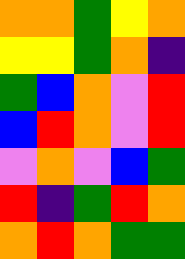[["orange", "orange", "green", "yellow", "orange"], ["yellow", "yellow", "green", "orange", "indigo"], ["green", "blue", "orange", "violet", "red"], ["blue", "red", "orange", "violet", "red"], ["violet", "orange", "violet", "blue", "green"], ["red", "indigo", "green", "red", "orange"], ["orange", "red", "orange", "green", "green"]]